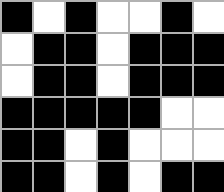[["black", "white", "black", "white", "white", "black", "white"], ["white", "black", "black", "white", "black", "black", "black"], ["white", "black", "black", "white", "black", "black", "black"], ["black", "black", "black", "black", "black", "white", "white"], ["black", "black", "white", "black", "white", "white", "white"], ["black", "black", "white", "black", "white", "black", "black"]]